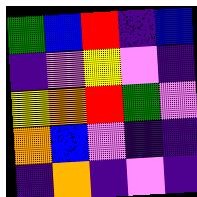[["green", "blue", "red", "indigo", "blue"], ["indigo", "violet", "yellow", "violet", "indigo"], ["yellow", "orange", "red", "green", "violet"], ["orange", "blue", "violet", "indigo", "indigo"], ["indigo", "orange", "indigo", "violet", "indigo"]]